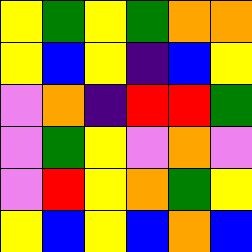[["yellow", "green", "yellow", "green", "orange", "orange"], ["yellow", "blue", "yellow", "indigo", "blue", "yellow"], ["violet", "orange", "indigo", "red", "red", "green"], ["violet", "green", "yellow", "violet", "orange", "violet"], ["violet", "red", "yellow", "orange", "green", "yellow"], ["yellow", "blue", "yellow", "blue", "orange", "blue"]]